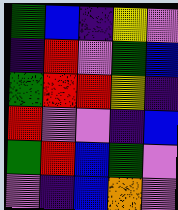[["green", "blue", "indigo", "yellow", "violet"], ["indigo", "red", "violet", "green", "blue"], ["green", "red", "red", "yellow", "indigo"], ["red", "violet", "violet", "indigo", "blue"], ["green", "red", "blue", "green", "violet"], ["violet", "indigo", "blue", "orange", "violet"]]